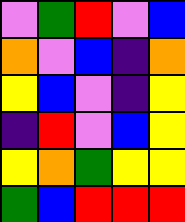[["violet", "green", "red", "violet", "blue"], ["orange", "violet", "blue", "indigo", "orange"], ["yellow", "blue", "violet", "indigo", "yellow"], ["indigo", "red", "violet", "blue", "yellow"], ["yellow", "orange", "green", "yellow", "yellow"], ["green", "blue", "red", "red", "red"]]